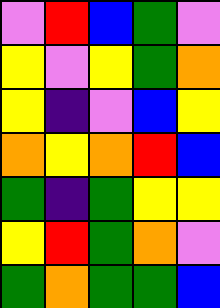[["violet", "red", "blue", "green", "violet"], ["yellow", "violet", "yellow", "green", "orange"], ["yellow", "indigo", "violet", "blue", "yellow"], ["orange", "yellow", "orange", "red", "blue"], ["green", "indigo", "green", "yellow", "yellow"], ["yellow", "red", "green", "orange", "violet"], ["green", "orange", "green", "green", "blue"]]